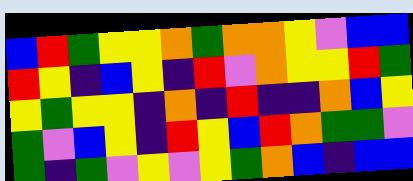[["blue", "red", "green", "yellow", "yellow", "orange", "green", "orange", "orange", "yellow", "violet", "blue", "blue"], ["red", "yellow", "indigo", "blue", "yellow", "indigo", "red", "violet", "orange", "yellow", "yellow", "red", "green"], ["yellow", "green", "yellow", "yellow", "indigo", "orange", "indigo", "red", "indigo", "indigo", "orange", "blue", "yellow"], ["green", "violet", "blue", "yellow", "indigo", "red", "yellow", "blue", "red", "orange", "green", "green", "violet"], ["green", "indigo", "green", "violet", "yellow", "violet", "yellow", "green", "orange", "blue", "indigo", "blue", "blue"]]